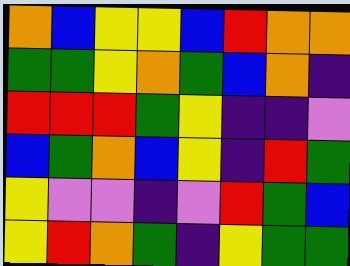[["orange", "blue", "yellow", "yellow", "blue", "red", "orange", "orange"], ["green", "green", "yellow", "orange", "green", "blue", "orange", "indigo"], ["red", "red", "red", "green", "yellow", "indigo", "indigo", "violet"], ["blue", "green", "orange", "blue", "yellow", "indigo", "red", "green"], ["yellow", "violet", "violet", "indigo", "violet", "red", "green", "blue"], ["yellow", "red", "orange", "green", "indigo", "yellow", "green", "green"]]